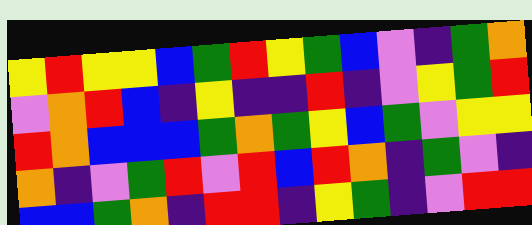[["yellow", "red", "yellow", "yellow", "blue", "green", "red", "yellow", "green", "blue", "violet", "indigo", "green", "orange"], ["violet", "orange", "red", "blue", "indigo", "yellow", "indigo", "indigo", "red", "indigo", "violet", "yellow", "green", "red"], ["red", "orange", "blue", "blue", "blue", "green", "orange", "green", "yellow", "blue", "green", "violet", "yellow", "yellow"], ["orange", "indigo", "violet", "green", "red", "violet", "red", "blue", "red", "orange", "indigo", "green", "violet", "indigo"], ["blue", "blue", "green", "orange", "indigo", "red", "red", "indigo", "yellow", "green", "indigo", "violet", "red", "red"]]